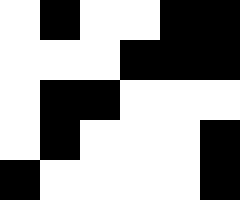[["white", "black", "white", "white", "black", "black"], ["white", "white", "white", "black", "black", "black"], ["white", "black", "black", "white", "white", "white"], ["white", "black", "white", "white", "white", "black"], ["black", "white", "white", "white", "white", "black"]]